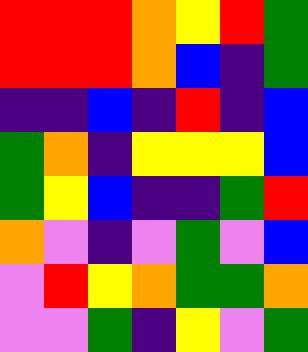[["red", "red", "red", "orange", "yellow", "red", "green"], ["red", "red", "red", "orange", "blue", "indigo", "green"], ["indigo", "indigo", "blue", "indigo", "red", "indigo", "blue"], ["green", "orange", "indigo", "yellow", "yellow", "yellow", "blue"], ["green", "yellow", "blue", "indigo", "indigo", "green", "red"], ["orange", "violet", "indigo", "violet", "green", "violet", "blue"], ["violet", "red", "yellow", "orange", "green", "green", "orange"], ["violet", "violet", "green", "indigo", "yellow", "violet", "green"]]